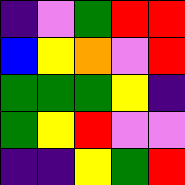[["indigo", "violet", "green", "red", "red"], ["blue", "yellow", "orange", "violet", "red"], ["green", "green", "green", "yellow", "indigo"], ["green", "yellow", "red", "violet", "violet"], ["indigo", "indigo", "yellow", "green", "red"]]